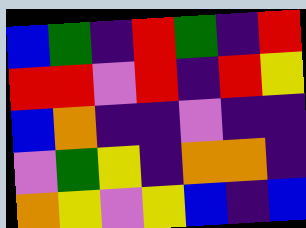[["blue", "green", "indigo", "red", "green", "indigo", "red"], ["red", "red", "violet", "red", "indigo", "red", "yellow"], ["blue", "orange", "indigo", "indigo", "violet", "indigo", "indigo"], ["violet", "green", "yellow", "indigo", "orange", "orange", "indigo"], ["orange", "yellow", "violet", "yellow", "blue", "indigo", "blue"]]